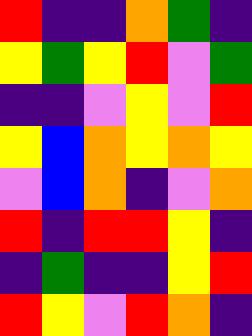[["red", "indigo", "indigo", "orange", "green", "indigo"], ["yellow", "green", "yellow", "red", "violet", "green"], ["indigo", "indigo", "violet", "yellow", "violet", "red"], ["yellow", "blue", "orange", "yellow", "orange", "yellow"], ["violet", "blue", "orange", "indigo", "violet", "orange"], ["red", "indigo", "red", "red", "yellow", "indigo"], ["indigo", "green", "indigo", "indigo", "yellow", "red"], ["red", "yellow", "violet", "red", "orange", "indigo"]]